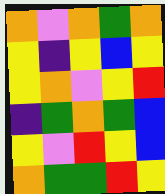[["orange", "violet", "orange", "green", "orange"], ["yellow", "indigo", "yellow", "blue", "yellow"], ["yellow", "orange", "violet", "yellow", "red"], ["indigo", "green", "orange", "green", "blue"], ["yellow", "violet", "red", "yellow", "blue"], ["orange", "green", "green", "red", "yellow"]]